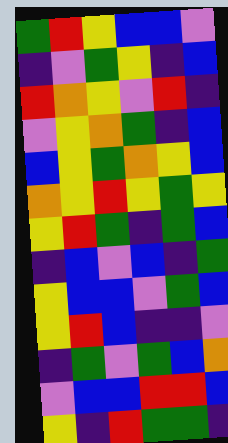[["green", "red", "yellow", "blue", "blue", "violet"], ["indigo", "violet", "green", "yellow", "indigo", "blue"], ["red", "orange", "yellow", "violet", "red", "indigo"], ["violet", "yellow", "orange", "green", "indigo", "blue"], ["blue", "yellow", "green", "orange", "yellow", "blue"], ["orange", "yellow", "red", "yellow", "green", "yellow"], ["yellow", "red", "green", "indigo", "green", "blue"], ["indigo", "blue", "violet", "blue", "indigo", "green"], ["yellow", "blue", "blue", "violet", "green", "blue"], ["yellow", "red", "blue", "indigo", "indigo", "violet"], ["indigo", "green", "violet", "green", "blue", "orange"], ["violet", "blue", "blue", "red", "red", "blue"], ["yellow", "indigo", "red", "green", "green", "indigo"]]